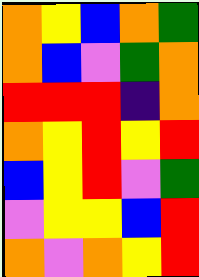[["orange", "yellow", "blue", "orange", "green"], ["orange", "blue", "violet", "green", "orange"], ["red", "red", "red", "indigo", "orange"], ["orange", "yellow", "red", "yellow", "red"], ["blue", "yellow", "red", "violet", "green"], ["violet", "yellow", "yellow", "blue", "red"], ["orange", "violet", "orange", "yellow", "red"]]